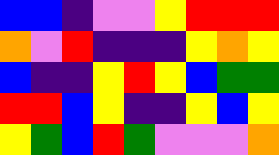[["blue", "blue", "indigo", "violet", "violet", "yellow", "red", "red", "red"], ["orange", "violet", "red", "indigo", "indigo", "indigo", "yellow", "orange", "yellow"], ["blue", "indigo", "indigo", "yellow", "red", "yellow", "blue", "green", "green"], ["red", "red", "blue", "yellow", "indigo", "indigo", "yellow", "blue", "yellow"], ["yellow", "green", "blue", "red", "green", "violet", "violet", "violet", "orange"]]